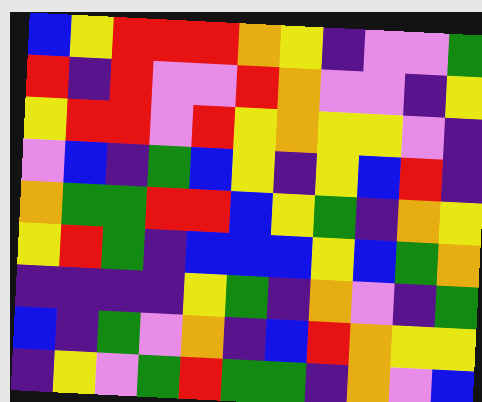[["blue", "yellow", "red", "red", "red", "orange", "yellow", "indigo", "violet", "violet", "green"], ["red", "indigo", "red", "violet", "violet", "red", "orange", "violet", "violet", "indigo", "yellow"], ["yellow", "red", "red", "violet", "red", "yellow", "orange", "yellow", "yellow", "violet", "indigo"], ["violet", "blue", "indigo", "green", "blue", "yellow", "indigo", "yellow", "blue", "red", "indigo"], ["orange", "green", "green", "red", "red", "blue", "yellow", "green", "indigo", "orange", "yellow"], ["yellow", "red", "green", "indigo", "blue", "blue", "blue", "yellow", "blue", "green", "orange"], ["indigo", "indigo", "indigo", "indigo", "yellow", "green", "indigo", "orange", "violet", "indigo", "green"], ["blue", "indigo", "green", "violet", "orange", "indigo", "blue", "red", "orange", "yellow", "yellow"], ["indigo", "yellow", "violet", "green", "red", "green", "green", "indigo", "orange", "violet", "blue"]]